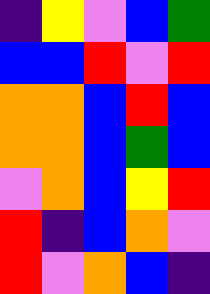[["indigo", "yellow", "violet", "blue", "green"], ["blue", "blue", "red", "violet", "red"], ["orange", "orange", "blue", "red", "blue"], ["orange", "orange", "blue", "green", "blue"], ["violet", "orange", "blue", "yellow", "red"], ["red", "indigo", "blue", "orange", "violet"], ["red", "violet", "orange", "blue", "indigo"]]